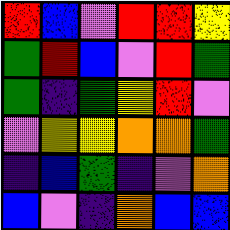[["red", "blue", "violet", "red", "red", "yellow"], ["green", "red", "blue", "violet", "red", "green"], ["green", "indigo", "green", "yellow", "red", "violet"], ["violet", "yellow", "yellow", "orange", "orange", "green"], ["indigo", "blue", "green", "indigo", "violet", "orange"], ["blue", "violet", "indigo", "orange", "blue", "blue"]]